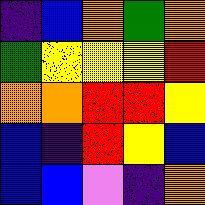[["indigo", "blue", "orange", "green", "orange"], ["green", "yellow", "yellow", "yellow", "red"], ["orange", "orange", "red", "red", "yellow"], ["blue", "indigo", "red", "yellow", "blue"], ["blue", "blue", "violet", "indigo", "orange"]]